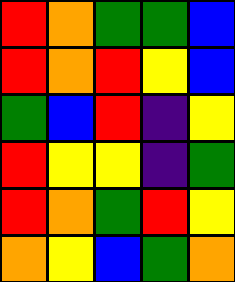[["red", "orange", "green", "green", "blue"], ["red", "orange", "red", "yellow", "blue"], ["green", "blue", "red", "indigo", "yellow"], ["red", "yellow", "yellow", "indigo", "green"], ["red", "orange", "green", "red", "yellow"], ["orange", "yellow", "blue", "green", "orange"]]